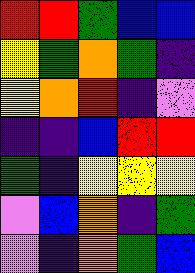[["red", "red", "green", "blue", "blue"], ["yellow", "green", "orange", "green", "indigo"], ["yellow", "orange", "red", "indigo", "violet"], ["indigo", "indigo", "blue", "red", "red"], ["green", "indigo", "yellow", "yellow", "yellow"], ["violet", "blue", "orange", "indigo", "green"], ["violet", "indigo", "orange", "green", "blue"]]